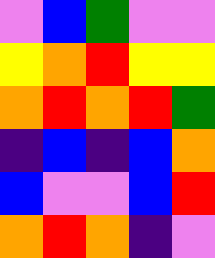[["violet", "blue", "green", "violet", "violet"], ["yellow", "orange", "red", "yellow", "yellow"], ["orange", "red", "orange", "red", "green"], ["indigo", "blue", "indigo", "blue", "orange"], ["blue", "violet", "violet", "blue", "red"], ["orange", "red", "orange", "indigo", "violet"]]